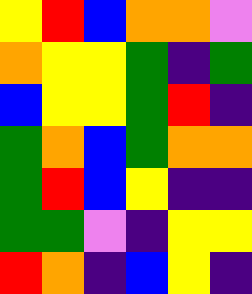[["yellow", "red", "blue", "orange", "orange", "violet"], ["orange", "yellow", "yellow", "green", "indigo", "green"], ["blue", "yellow", "yellow", "green", "red", "indigo"], ["green", "orange", "blue", "green", "orange", "orange"], ["green", "red", "blue", "yellow", "indigo", "indigo"], ["green", "green", "violet", "indigo", "yellow", "yellow"], ["red", "orange", "indigo", "blue", "yellow", "indigo"]]